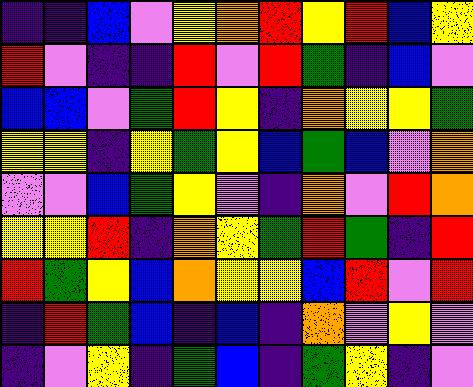[["indigo", "indigo", "blue", "violet", "yellow", "orange", "red", "yellow", "red", "blue", "yellow"], ["red", "violet", "indigo", "indigo", "red", "violet", "red", "green", "indigo", "blue", "violet"], ["blue", "blue", "violet", "green", "red", "yellow", "indigo", "orange", "yellow", "yellow", "green"], ["yellow", "yellow", "indigo", "yellow", "green", "yellow", "blue", "green", "blue", "violet", "orange"], ["violet", "violet", "blue", "green", "yellow", "violet", "indigo", "orange", "violet", "red", "orange"], ["yellow", "yellow", "red", "indigo", "orange", "yellow", "green", "red", "green", "indigo", "red"], ["red", "green", "yellow", "blue", "orange", "yellow", "yellow", "blue", "red", "violet", "red"], ["indigo", "red", "green", "blue", "indigo", "blue", "indigo", "orange", "violet", "yellow", "violet"], ["indigo", "violet", "yellow", "indigo", "green", "blue", "indigo", "green", "yellow", "indigo", "violet"]]